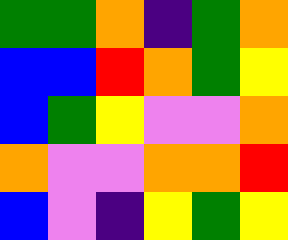[["green", "green", "orange", "indigo", "green", "orange"], ["blue", "blue", "red", "orange", "green", "yellow"], ["blue", "green", "yellow", "violet", "violet", "orange"], ["orange", "violet", "violet", "orange", "orange", "red"], ["blue", "violet", "indigo", "yellow", "green", "yellow"]]